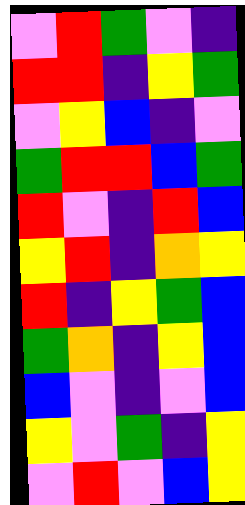[["violet", "red", "green", "violet", "indigo"], ["red", "red", "indigo", "yellow", "green"], ["violet", "yellow", "blue", "indigo", "violet"], ["green", "red", "red", "blue", "green"], ["red", "violet", "indigo", "red", "blue"], ["yellow", "red", "indigo", "orange", "yellow"], ["red", "indigo", "yellow", "green", "blue"], ["green", "orange", "indigo", "yellow", "blue"], ["blue", "violet", "indigo", "violet", "blue"], ["yellow", "violet", "green", "indigo", "yellow"], ["violet", "red", "violet", "blue", "yellow"]]